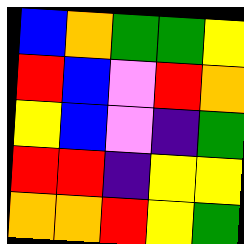[["blue", "orange", "green", "green", "yellow"], ["red", "blue", "violet", "red", "orange"], ["yellow", "blue", "violet", "indigo", "green"], ["red", "red", "indigo", "yellow", "yellow"], ["orange", "orange", "red", "yellow", "green"]]